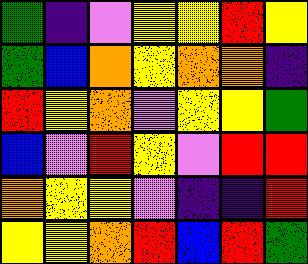[["green", "indigo", "violet", "yellow", "yellow", "red", "yellow"], ["green", "blue", "orange", "yellow", "orange", "orange", "indigo"], ["red", "yellow", "orange", "violet", "yellow", "yellow", "green"], ["blue", "violet", "red", "yellow", "violet", "red", "red"], ["orange", "yellow", "yellow", "violet", "indigo", "indigo", "red"], ["yellow", "yellow", "orange", "red", "blue", "red", "green"]]